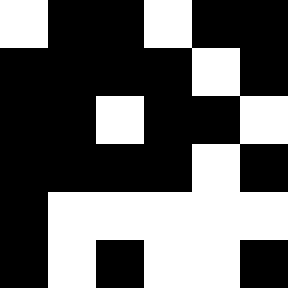[["white", "black", "black", "white", "black", "black"], ["black", "black", "black", "black", "white", "black"], ["black", "black", "white", "black", "black", "white"], ["black", "black", "black", "black", "white", "black"], ["black", "white", "white", "white", "white", "white"], ["black", "white", "black", "white", "white", "black"]]